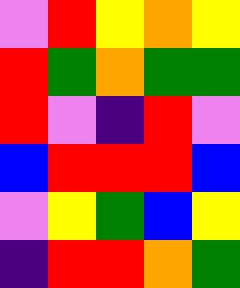[["violet", "red", "yellow", "orange", "yellow"], ["red", "green", "orange", "green", "green"], ["red", "violet", "indigo", "red", "violet"], ["blue", "red", "red", "red", "blue"], ["violet", "yellow", "green", "blue", "yellow"], ["indigo", "red", "red", "orange", "green"]]